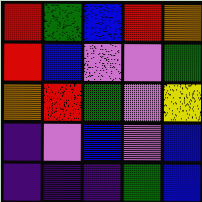[["red", "green", "blue", "red", "orange"], ["red", "blue", "violet", "violet", "green"], ["orange", "red", "green", "violet", "yellow"], ["indigo", "violet", "blue", "violet", "blue"], ["indigo", "indigo", "indigo", "green", "blue"]]